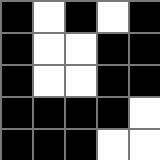[["black", "white", "black", "white", "black"], ["black", "white", "white", "black", "black"], ["black", "white", "white", "black", "black"], ["black", "black", "black", "black", "white"], ["black", "black", "black", "white", "white"]]